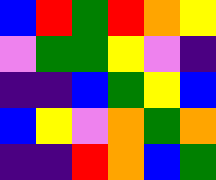[["blue", "red", "green", "red", "orange", "yellow"], ["violet", "green", "green", "yellow", "violet", "indigo"], ["indigo", "indigo", "blue", "green", "yellow", "blue"], ["blue", "yellow", "violet", "orange", "green", "orange"], ["indigo", "indigo", "red", "orange", "blue", "green"]]